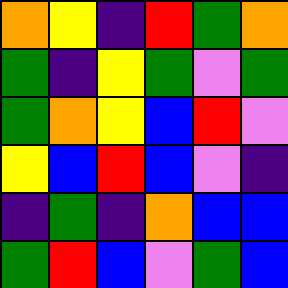[["orange", "yellow", "indigo", "red", "green", "orange"], ["green", "indigo", "yellow", "green", "violet", "green"], ["green", "orange", "yellow", "blue", "red", "violet"], ["yellow", "blue", "red", "blue", "violet", "indigo"], ["indigo", "green", "indigo", "orange", "blue", "blue"], ["green", "red", "blue", "violet", "green", "blue"]]